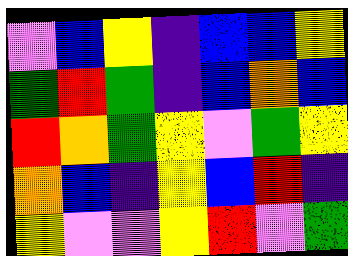[["violet", "blue", "yellow", "indigo", "blue", "blue", "yellow"], ["green", "red", "green", "indigo", "blue", "orange", "blue"], ["red", "orange", "green", "yellow", "violet", "green", "yellow"], ["orange", "blue", "indigo", "yellow", "blue", "red", "indigo"], ["yellow", "violet", "violet", "yellow", "red", "violet", "green"]]